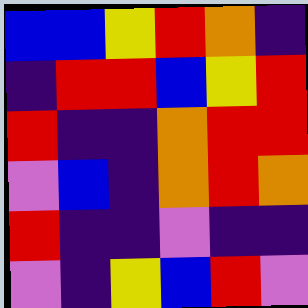[["blue", "blue", "yellow", "red", "orange", "indigo"], ["indigo", "red", "red", "blue", "yellow", "red"], ["red", "indigo", "indigo", "orange", "red", "red"], ["violet", "blue", "indigo", "orange", "red", "orange"], ["red", "indigo", "indigo", "violet", "indigo", "indigo"], ["violet", "indigo", "yellow", "blue", "red", "violet"]]